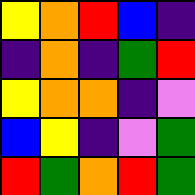[["yellow", "orange", "red", "blue", "indigo"], ["indigo", "orange", "indigo", "green", "red"], ["yellow", "orange", "orange", "indigo", "violet"], ["blue", "yellow", "indigo", "violet", "green"], ["red", "green", "orange", "red", "green"]]